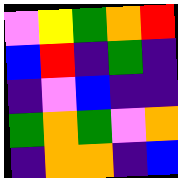[["violet", "yellow", "green", "orange", "red"], ["blue", "red", "indigo", "green", "indigo"], ["indigo", "violet", "blue", "indigo", "indigo"], ["green", "orange", "green", "violet", "orange"], ["indigo", "orange", "orange", "indigo", "blue"]]